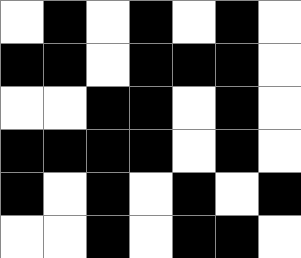[["white", "black", "white", "black", "white", "black", "white"], ["black", "black", "white", "black", "black", "black", "white"], ["white", "white", "black", "black", "white", "black", "white"], ["black", "black", "black", "black", "white", "black", "white"], ["black", "white", "black", "white", "black", "white", "black"], ["white", "white", "black", "white", "black", "black", "white"]]